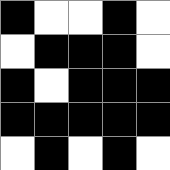[["black", "white", "white", "black", "white"], ["white", "black", "black", "black", "white"], ["black", "white", "black", "black", "black"], ["black", "black", "black", "black", "black"], ["white", "black", "white", "black", "white"]]